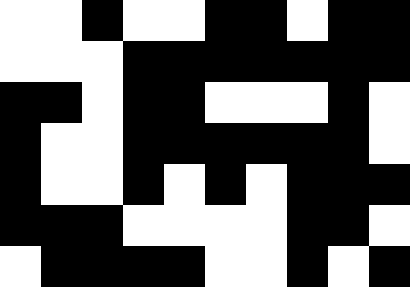[["white", "white", "black", "white", "white", "black", "black", "white", "black", "black"], ["white", "white", "white", "black", "black", "black", "black", "black", "black", "black"], ["black", "black", "white", "black", "black", "white", "white", "white", "black", "white"], ["black", "white", "white", "black", "black", "black", "black", "black", "black", "white"], ["black", "white", "white", "black", "white", "black", "white", "black", "black", "black"], ["black", "black", "black", "white", "white", "white", "white", "black", "black", "white"], ["white", "black", "black", "black", "black", "white", "white", "black", "white", "black"]]